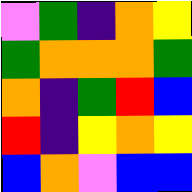[["violet", "green", "indigo", "orange", "yellow"], ["green", "orange", "orange", "orange", "green"], ["orange", "indigo", "green", "red", "blue"], ["red", "indigo", "yellow", "orange", "yellow"], ["blue", "orange", "violet", "blue", "blue"]]